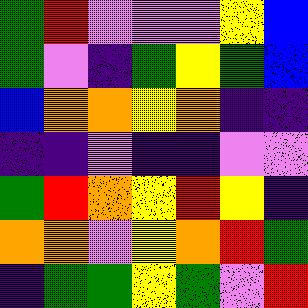[["green", "red", "violet", "violet", "violet", "yellow", "blue"], ["green", "violet", "indigo", "green", "yellow", "green", "blue"], ["blue", "orange", "orange", "yellow", "orange", "indigo", "indigo"], ["indigo", "indigo", "violet", "indigo", "indigo", "violet", "violet"], ["green", "red", "orange", "yellow", "red", "yellow", "indigo"], ["orange", "orange", "violet", "yellow", "orange", "red", "green"], ["indigo", "green", "green", "yellow", "green", "violet", "red"]]